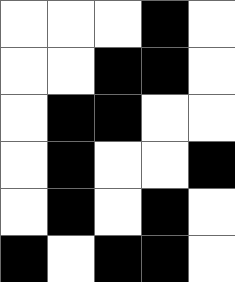[["white", "white", "white", "black", "white"], ["white", "white", "black", "black", "white"], ["white", "black", "black", "white", "white"], ["white", "black", "white", "white", "black"], ["white", "black", "white", "black", "white"], ["black", "white", "black", "black", "white"]]